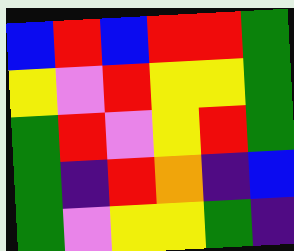[["blue", "red", "blue", "red", "red", "green"], ["yellow", "violet", "red", "yellow", "yellow", "green"], ["green", "red", "violet", "yellow", "red", "green"], ["green", "indigo", "red", "orange", "indigo", "blue"], ["green", "violet", "yellow", "yellow", "green", "indigo"]]